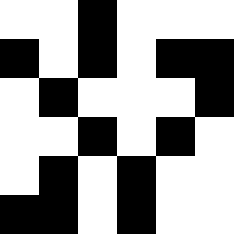[["white", "white", "black", "white", "white", "white"], ["black", "white", "black", "white", "black", "black"], ["white", "black", "white", "white", "white", "black"], ["white", "white", "black", "white", "black", "white"], ["white", "black", "white", "black", "white", "white"], ["black", "black", "white", "black", "white", "white"]]